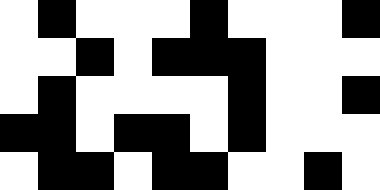[["white", "black", "white", "white", "white", "black", "white", "white", "white", "black"], ["white", "white", "black", "white", "black", "black", "black", "white", "white", "white"], ["white", "black", "white", "white", "white", "white", "black", "white", "white", "black"], ["black", "black", "white", "black", "black", "white", "black", "white", "white", "white"], ["white", "black", "black", "white", "black", "black", "white", "white", "black", "white"]]